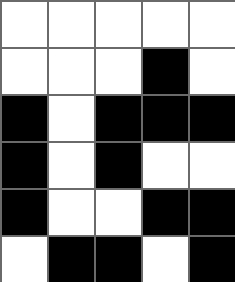[["white", "white", "white", "white", "white"], ["white", "white", "white", "black", "white"], ["black", "white", "black", "black", "black"], ["black", "white", "black", "white", "white"], ["black", "white", "white", "black", "black"], ["white", "black", "black", "white", "black"]]